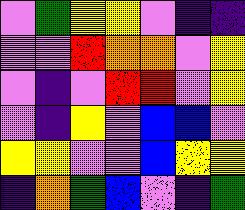[["violet", "green", "yellow", "yellow", "violet", "indigo", "indigo"], ["violet", "violet", "red", "orange", "orange", "violet", "yellow"], ["violet", "indigo", "violet", "red", "red", "violet", "yellow"], ["violet", "indigo", "yellow", "violet", "blue", "blue", "violet"], ["yellow", "yellow", "violet", "violet", "blue", "yellow", "yellow"], ["indigo", "orange", "green", "blue", "violet", "indigo", "green"]]